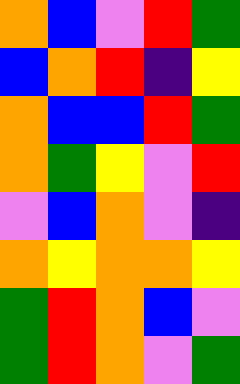[["orange", "blue", "violet", "red", "green"], ["blue", "orange", "red", "indigo", "yellow"], ["orange", "blue", "blue", "red", "green"], ["orange", "green", "yellow", "violet", "red"], ["violet", "blue", "orange", "violet", "indigo"], ["orange", "yellow", "orange", "orange", "yellow"], ["green", "red", "orange", "blue", "violet"], ["green", "red", "orange", "violet", "green"]]